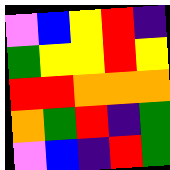[["violet", "blue", "yellow", "red", "indigo"], ["green", "yellow", "yellow", "red", "yellow"], ["red", "red", "orange", "orange", "orange"], ["orange", "green", "red", "indigo", "green"], ["violet", "blue", "indigo", "red", "green"]]